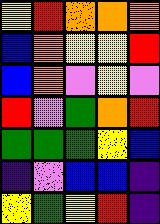[["yellow", "red", "orange", "orange", "orange"], ["blue", "orange", "yellow", "yellow", "red"], ["blue", "orange", "violet", "yellow", "violet"], ["red", "violet", "green", "orange", "red"], ["green", "green", "green", "yellow", "blue"], ["indigo", "violet", "blue", "blue", "indigo"], ["yellow", "green", "yellow", "red", "indigo"]]